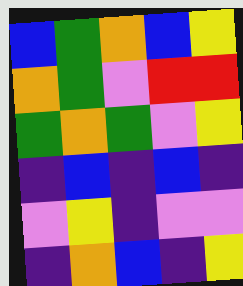[["blue", "green", "orange", "blue", "yellow"], ["orange", "green", "violet", "red", "red"], ["green", "orange", "green", "violet", "yellow"], ["indigo", "blue", "indigo", "blue", "indigo"], ["violet", "yellow", "indigo", "violet", "violet"], ["indigo", "orange", "blue", "indigo", "yellow"]]